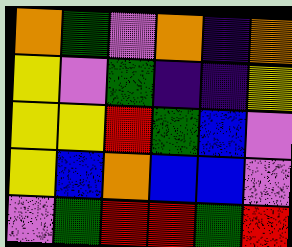[["orange", "green", "violet", "orange", "indigo", "orange"], ["yellow", "violet", "green", "indigo", "indigo", "yellow"], ["yellow", "yellow", "red", "green", "blue", "violet"], ["yellow", "blue", "orange", "blue", "blue", "violet"], ["violet", "green", "red", "red", "green", "red"]]